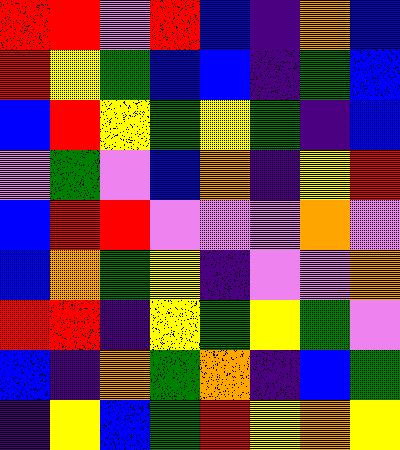[["red", "red", "violet", "red", "blue", "indigo", "orange", "blue"], ["red", "yellow", "green", "blue", "blue", "indigo", "green", "blue"], ["blue", "red", "yellow", "green", "yellow", "green", "indigo", "blue"], ["violet", "green", "violet", "blue", "orange", "indigo", "yellow", "red"], ["blue", "red", "red", "violet", "violet", "violet", "orange", "violet"], ["blue", "orange", "green", "yellow", "indigo", "violet", "violet", "orange"], ["red", "red", "indigo", "yellow", "green", "yellow", "green", "violet"], ["blue", "indigo", "orange", "green", "orange", "indigo", "blue", "green"], ["indigo", "yellow", "blue", "green", "red", "yellow", "orange", "yellow"]]